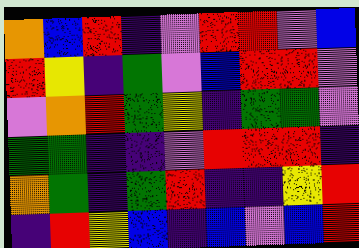[["orange", "blue", "red", "indigo", "violet", "red", "red", "violet", "blue"], ["red", "yellow", "indigo", "green", "violet", "blue", "red", "red", "violet"], ["violet", "orange", "red", "green", "yellow", "indigo", "green", "green", "violet"], ["green", "green", "indigo", "indigo", "violet", "red", "red", "red", "indigo"], ["orange", "green", "indigo", "green", "red", "indigo", "indigo", "yellow", "red"], ["indigo", "red", "yellow", "blue", "indigo", "blue", "violet", "blue", "red"]]